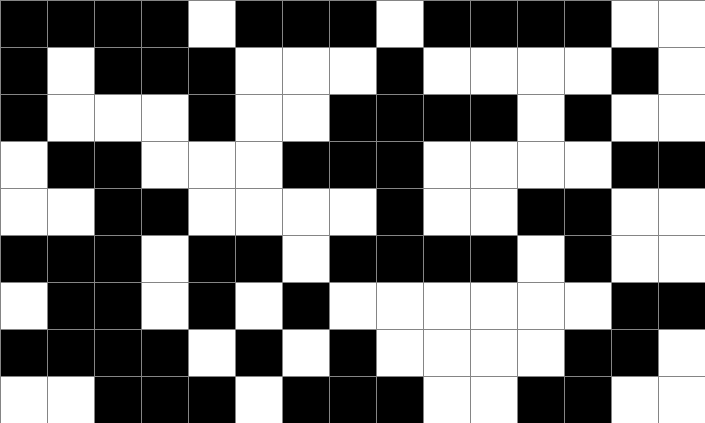[["black", "black", "black", "black", "white", "black", "black", "black", "white", "black", "black", "black", "black", "white", "white"], ["black", "white", "black", "black", "black", "white", "white", "white", "black", "white", "white", "white", "white", "black", "white"], ["black", "white", "white", "white", "black", "white", "white", "black", "black", "black", "black", "white", "black", "white", "white"], ["white", "black", "black", "white", "white", "white", "black", "black", "black", "white", "white", "white", "white", "black", "black"], ["white", "white", "black", "black", "white", "white", "white", "white", "black", "white", "white", "black", "black", "white", "white"], ["black", "black", "black", "white", "black", "black", "white", "black", "black", "black", "black", "white", "black", "white", "white"], ["white", "black", "black", "white", "black", "white", "black", "white", "white", "white", "white", "white", "white", "black", "black"], ["black", "black", "black", "black", "white", "black", "white", "black", "white", "white", "white", "white", "black", "black", "white"], ["white", "white", "black", "black", "black", "white", "black", "black", "black", "white", "white", "black", "black", "white", "white"]]